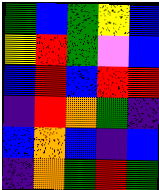[["green", "blue", "green", "yellow", "blue"], ["yellow", "red", "green", "violet", "blue"], ["blue", "red", "blue", "red", "red"], ["indigo", "red", "orange", "green", "indigo"], ["blue", "orange", "blue", "indigo", "blue"], ["indigo", "orange", "green", "red", "green"]]